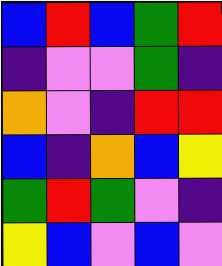[["blue", "red", "blue", "green", "red"], ["indigo", "violet", "violet", "green", "indigo"], ["orange", "violet", "indigo", "red", "red"], ["blue", "indigo", "orange", "blue", "yellow"], ["green", "red", "green", "violet", "indigo"], ["yellow", "blue", "violet", "blue", "violet"]]